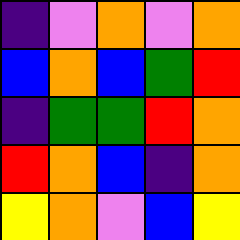[["indigo", "violet", "orange", "violet", "orange"], ["blue", "orange", "blue", "green", "red"], ["indigo", "green", "green", "red", "orange"], ["red", "orange", "blue", "indigo", "orange"], ["yellow", "orange", "violet", "blue", "yellow"]]